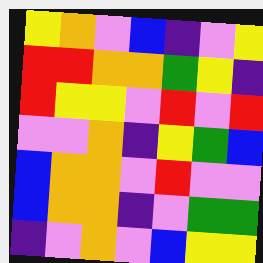[["yellow", "orange", "violet", "blue", "indigo", "violet", "yellow"], ["red", "red", "orange", "orange", "green", "yellow", "indigo"], ["red", "yellow", "yellow", "violet", "red", "violet", "red"], ["violet", "violet", "orange", "indigo", "yellow", "green", "blue"], ["blue", "orange", "orange", "violet", "red", "violet", "violet"], ["blue", "orange", "orange", "indigo", "violet", "green", "green"], ["indigo", "violet", "orange", "violet", "blue", "yellow", "yellow"]]